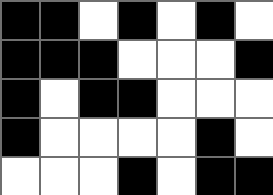[["black", "black", "white", "black", "white", "black", "white"], ["black", "black", "black", "white", "white", "white", "black"], ["black", "white", "black", "black", "white", "white", "white"], ["black", "white", "white", "white", "white", "black", "white"], ["white", "white", "white", "black", "white", "black", "black"]]